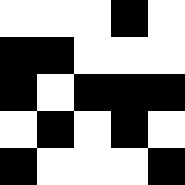[["white", "white", "white", "black", "white"], ["black", "black", "white", "white", "white"], ["black", "white", "black", "black", "black"], ["white", "black", "white", "black", "white"], ["black", "white", "white", "white", "black"]]